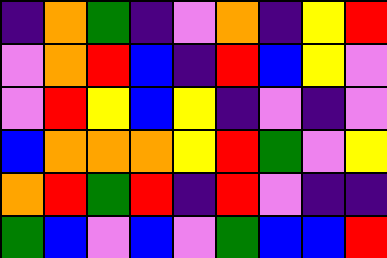[["indigo", "orange", "green", "indigo", "violet", "orange", "indigo", "yellow", "red"], ["violet", "orange", "red", "blue", "indigo", "red", "blue", "yellow", "violet"], ["violet", "red", "yellow", "blue", "yellow", "indigo", "violet", "indigo", "violet"], ["blue", "orange", "orange", "orange", "yellow", "red", "green", "violet", "yellow"], ["orange", "red", "green", "red", "indigo", "red", "violet", "indigo", "indigo"], ["green", "blue", "violet", "blue", "violet", "green", "blue", "blue", "red"]]